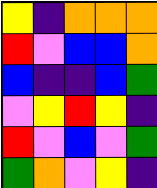[["yellow", "indigo", "orange", "orange", "orange"], ["red", "violet", "blue", "blue", "orange"], ["blue", "indigo", "indigo", "blue", "green"], ["violet", "yellow", "red", "yellow", "indigo"], ["red", "violet", "blue", "violet", "green"], ["green", "orange", "violet", "yellow", "indigo"]]